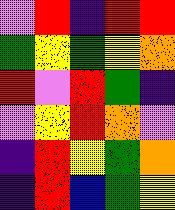[["violet", "red", "indigo", "red", "red"], ["green", "yellow", "green", "yellow", "orange"], ["red", "violet", "red", "green", "indigo"], ["violet", "yellow", "red", "orange", "violet"], ["indigo", "red", "yellow", "green", "orange"], ["indigo", "red", "blue", "green", "yellow"]]